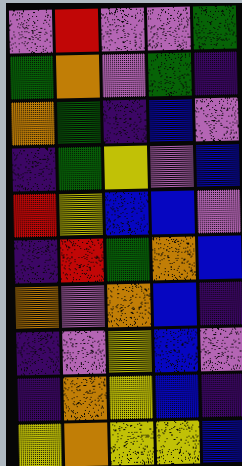[["violet", "red", "violet", "violet", "green"], ["green", "orange", "violet", "green", "indigo"], ["orange", "green", "indigo", "blue", "violet"], ["indigo", "green", "yellow", "violet", "blue"], ["red", "yellow", "blue", "blue", "violet"], ["indigo", "red", "green", "orange", "blue"], ["orange", "violet", "orange", "blue", "indigo"], ["indigo", "violet", "yellow", "blue", "violet"], ["indigo", "orange", "yellow", "blue", "indigo"], ["yellow", "orange", "yellow", "yellow", "blue"]]